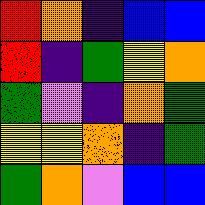[["red", "orange", "indigo", "blue", "blue"], ["red", "indigo", "green", "yellow", "orange"], ["green", "violet", "indigo", "orange", "green"], ["yellow", "yellow", "orange", "indigo", "green"], ["green", "orange", "violet", "blue", "blue"]]